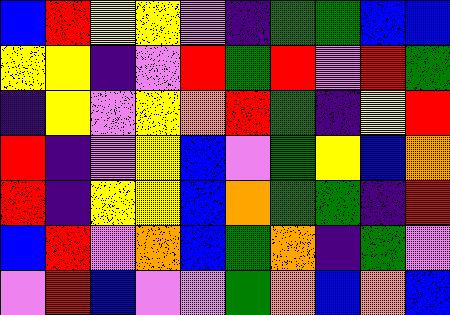[["blue", "red", "yellow", "yellow", "violet", "indigo", "green", "green", "blue", "blue"], ["yellow", "yellow", "indigo", "violet", "red", "green", "red", "violet", "red", "green"], ["indigo", "yellow", "violet", "yellow", "orange", "red", "green", "indigo", "yellow", "red"], ["red", "indigo", "violet", "yellow", "blue", "violet", "green", "yellow", "blue", "orange"], ["red", "indigo", "yellow", "yellow", "blue", "orange", "green", "green", "indigo", "red"], ["blue", "red", "violet", "orange", "blue", "green", "orange", "indigo", "green", "violet"], ["violet", "red", "blue", "violet", "violet", "green", "orange", "blue", "orange", "blue"]]